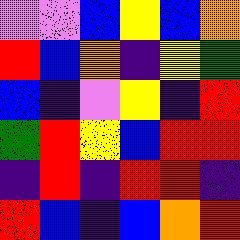[["violet", "violet", "blue", "yellow", "blue", "orange"], ["red", "blue", "orange", "indigo", "yellow", "green"], ["blue", "indigo", "violet", "yellow", "indigo", "red"], ["green", "red", "yellow", "blue", "red", "red"], ["indigo", "red", "indigo", "red", "red", "indigo"], ["red", "blue", "indigo", "blue", "orange", "red"]]